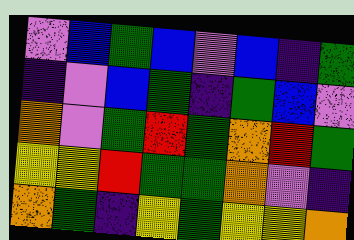[["violet", "blue", "green", "blue", "violet", "blue", "indigo", "green"], ["indigo", "violet", "blue", "green", "indigo", "green", "blue", "violet"], ["orange", "violet", "green", "red", "green", "orange", "red", "green"], ["yellow", "yellow", "red", "green", "green", "orange", "violet", "indigo"], ["orange", "green", "indigo", "yellow", "green", "yellow", "yellow", "orange"]]